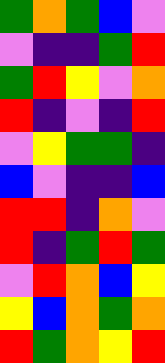[["green", "orange", "green", "blue", "violet"], ["violet", "indigo", "indigo", "green", "red"], ["green", "red", "yellow", "violet", "orange"], ["red", "indigo", "violet", "indigo", "red"], ["violet", "yellow", "green", "green", "indigo"], ["blue", "violet", "indigo", "indigo", "blue"], ["red", "red", "indigo", "orange", "violet"], ["red", "indigo", "green", "red", "green"], ["violet", "red", "orange", "blue", "yellow"], ["yellow", "blue", "orange", "green", "orange"], ["red", "green", "orange", "yellow", "red"]]